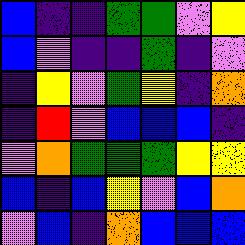[["blue", "indigo", "indigo", "green", "green", "violet", "yellow"], ["blue", "violet", "indigo", "indigo", "green", "indigo", "violet"], ["indigo", "yellow", "violet", "green", "yellow", "indigo", "orange"], ["indigo", "red", "violet", "blue", "blue", "blue", "indigo"], ["violet", "orange", "green", "green", "green", "yellow", "yellow"], ["blue", "indigo", "blue", "yellow", "violet", "blue", "orange"], ["violet", "blue", "indigo", "orange", "blue", "blue", "blue"]]